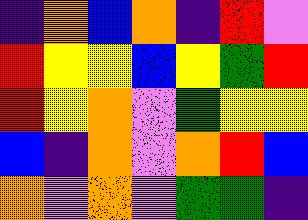[["indigo", "orange", "blue", "orange", "indigo", "red", "violet"], ["red", "yellow", "yellow", "blue", "yellow", "green", "red"], ["red", "yellow", "orange", "violet", "green", "yellow", "yellow"], ["blue", "indigo", "orange", "violet", "orange", "red", "blue"], ["orange", "violet", "orange", "violet", "green", "green", "indigo"]]